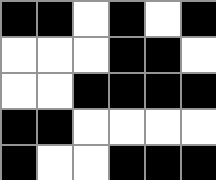[["black", "black", "white", "black", "white", "black"], ["white", "white", "white", "black", "black", "white"], ["white", "white", "black", "black", "black", "black"], ["black", "black", "white", "white", "white", "white"], ["black", "white", "white", "black", "black", "black"]]